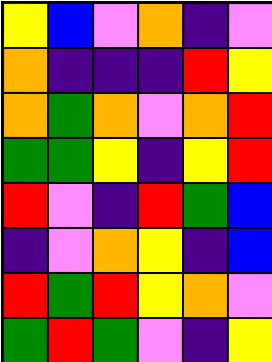[["yellow", "blue", "violet", "orange", "indigo", "violet"], ["orange", "indigo", "indigo", "indigo", "red", "yellow"], ["orange", "green", "orange", "violet", "orange", "red"], ["green", "green", "yellow", "indigo", "yellow", "red"], ["red", "violet", "indigo", "red", "green", "blue"], ["indigo", "violet", "orange", "yellow", "indigo", "blue"], ["red", "green", "red", "yellow", "orange", "violet"], ["green", "red", "green", "violet", "indigo", "yellow"]]